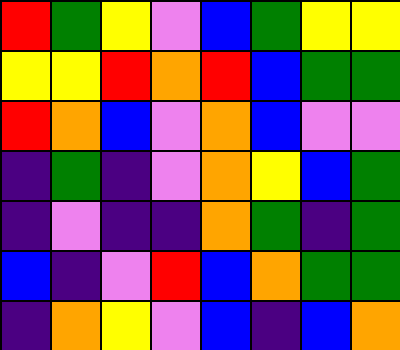[["red", "green", "yellow", "violet", "blue", "green", "yellow", "yellow"], ["yellow", "yellow", "red", "orange", "red", "blue", "green", "green"], ["red", "orange", "blue", "violet", "orange", "blue", "violet", "violet"], ["indigo", "green", "indigo", "violet", "orange", "yellow", "blue", "green"], ["indigo", "violet", "indigo", "indigo", "orange", "green", "indigo", "green"], ["blue", "indigo", "violet", "red", "blue", "orange", "green", "green"], ["indigo", "orange", "yellow", "violet", "blue", "indigo", "blue", "orange"]]